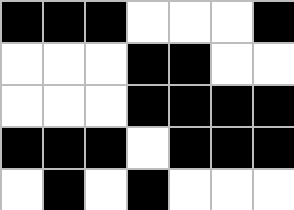[["black", "black", "black", "white", "white", "white", "black"], ["white", "white", "white", "black", "black", "white", "white"], ["white", "white", "white", "black", "black", "black", "black"], ["black", "black", "black", "white", "black", "black", "black"], ["white", "black", "white", "black", "white", "white", "white"]]